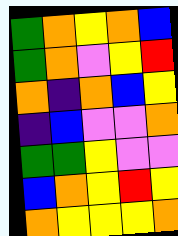[["green", "orange", "yellow", "orange", "blue"], ["green", "orange", "violet", "yellow", "red"], ["orange", "indigo", "orange", "blue", "yellow"], ["indigo", "blue", "violet", "violet", "orange"], ["green", "green", "yellow", "violet", "violet"], ["blue", "orange", "yellow", "red", "yellow"], ["orange", "yellow", "yellow", "yellow", "orange"]]